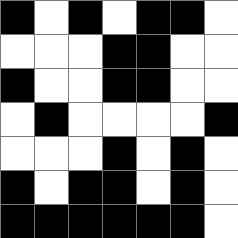[["black", "white", "black", "white", "black", "black", "white"], ["white", "white", "white", "black", "black", "white", "white"], ["black", "white", "white", "black", "black", "white", "white"], ["white", "black", "white", "white", "white", "white", "black"], ["white", "white", "white", "black", "white", "black", "white"], ["black", "white", "black", "black", "white", "black", "white"], ["black", "black", "black", "black", "black", "black", "white"]]